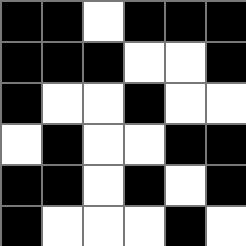[["black", "black", "white", "black", "black", "black"], ["black", "black", "black", "white", "white", "black"], ["black", "white", "white", "black", "white", "white"], ["white", "black", "white", "white", "black", "black"], ["black", "black", "white", "black", "white", "black"], ["black", "white", "white", "white", "black", "white"]]